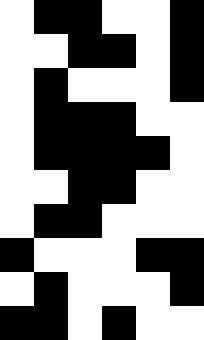[["white", "black", "black", "white", "white", "black"], ["white", "white", "black", "black", "white", "black"], ["white", "black", "white", "white", "white", "black"], ["white", "black", "black", "black", "white", "white"], ["white", "black", "black", "black", "black", "white"], ["white", "white", "black", "black", "white", "white"], ["white", "black", "black", "white", "white", "white"], ["black", "white", "white", "white", "black", "black"], ["white", "black", "white", "white", "white", "black"], ["black", "black", "white", "black", "white", "white"]]